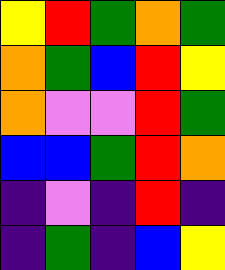[["yellow", "red", "green", "orange", "green"], ["orange", "green", "blue", "red", "yellow"], ["orange", "violet", "violet", "red", "green"], ["blue", "blue", "green", "red", "orange"], ["indigo", "violet", "indigo", "red", "indigo"], ["indigo", "green", "indigo", "blue", "yellow"]]